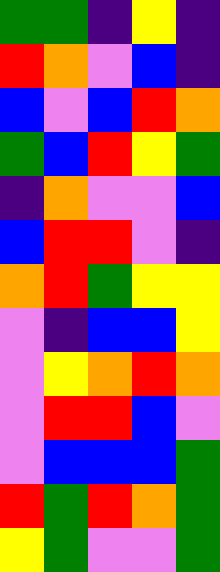[["green", "green", "indigo", "yellow", "indigo"], ["red", "orange", "violet", "blue", "indigo"], ["blue", "violet", "blue", "red", "orange"], ["green", "blue", "red", "yellow", "green"], ["indigo", "orange", "violet", "violet", "blue"], ["blue", "red", "red", "violet", "indigo"], ["orange", "red", "green", "yellow", "yellow"], ["violet", "indigo", "blue", "blue", "yellow"], ["violet", "yellow", "orange", "red", "orange"], ["violet", "red", "red", "blue", "violet"], ["violet", "blue", "blue", "blue", "green"], ["red", "green", "red", "orange", "green"], ["yellow", "green", "violet", "violet", "green"]]